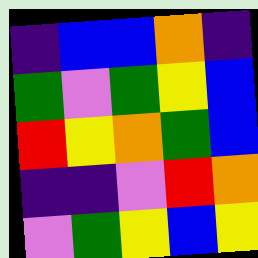[["indigo", "blue", "blue", "orange", "indigo"], ["green", "violet", "green", "yellow", "blue"], ["red", "yellow", "orange", "green", "blue"], ["indigo", "indigo", "violet", "red", "orange"], ["violet", "green", "yellow", "blue", "yellow"]]